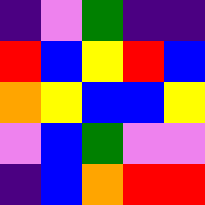[["indigo", "violet", "green", "indigo", "indigo"], ["red", "blue", "yellow", "red", "blue"], ["orange", "yellow", "blue", "blue", "yellow"], ["violet", "blue", "green", "violet", "violet"], ["indigo", "blue", "orange", "red", "red"]]